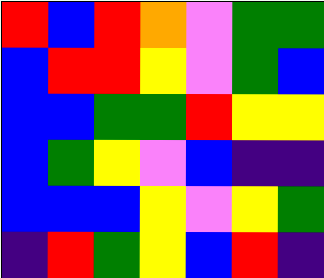[["red", "blue", "red", "orange", "violet", "green", "green"], ["blue", "red", "red", "yellow", "violet", "green", "blue"], ["blue", "blue", "green", "green", "red", "yellow", "yellow"], ["blue", "green", "yellow", "violet", "blue", "indigo", "indigo"], ["blue", "blue", "blue", "yellow", "violet", "yellow", "green"], ["indigo", "red", "green", "yellow", "blue", "red", "indigo"]]